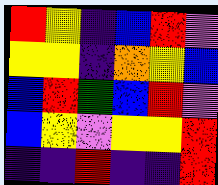[["red", "yellow", "indigo", "blue", "red", "violet"], ["yellow", "yellow", "indigo", "orange", "yellow", "blue"], ["blue", "red", "green", "blue", "red", "violet"], ["blue", "yellow", "violet", "yellow", "yellow", "red"], ["indigo", "indigo", "red", "indigo", "indigo", "red"]]